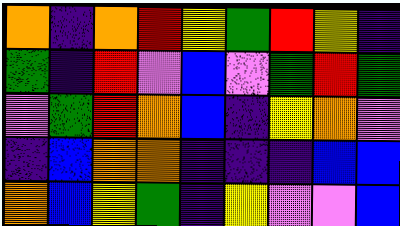[["orange", "indigo", "orange", "red", "yellow", "green", "red", "yellow", "indigo"], ["green", "indigo", "red", "violet", "blue", "violet", "green", "red", "green"], ["violet", "green", "red", "orange", "blue", "indigo", "yellow", "orange", "violet"], ["indigo", "blue", "orange", "orange", "indigo", "indigo", "indigo", "blue", "blue"], ["orange", "blue", "yellow", "green", "indigo", "yellow", "violet", "violet", "blue"]]